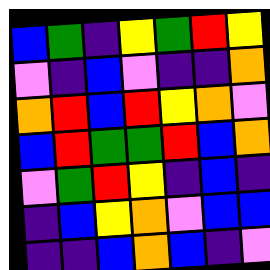[["blue", "green", "indigo", "yellow", "green", "red", "yellow"], ["violet", "indigo", "blue", "violet", "indigo", "indigo", "orange"], ["orange", "red", "blue", "red", "yellow", "orange", "violet"], ["blue", "red", "green", "green", "red", "blue", "orange"], ["violet", "green", "red", "yellow", "indigo", "blue", "indigo"], ["indigo", "blue", "yellow", "orange", "violet", "blue", "blue"], ["indigo", "indigo", "blue", "orange", "blue", "indigo", "violet"]]